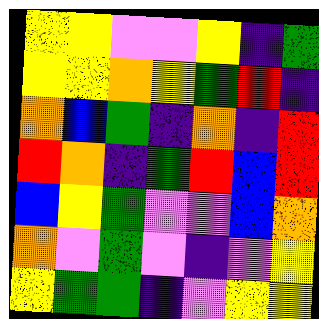[["yellow", "yellow", "violet", "violet", "yellow", "indigo", "green"], ["yellow", "yellow", "orange", "yellow", "green", "red", "indigo"], ["orange", "blue", "green", "indigo", "orange", "indigo", "red"], ["red", "orange", "indigo", "green", "red", "blue", "red"], ["blue", "yellow", "green", "violet", "violet", "blue", "orange"], ["orange", "violet", "green", "violet", "indigo", "violet", "yellow"], ["yellow", "green", "green", "indigo", "violet", "yellow", "yellow"]]